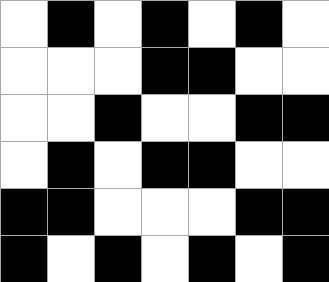[["white", "black", "white", "black", "white", "black", "white"], ["white", "white", "white", "black", "black", "white", "white"], ["white", "white", "black", "white", "white", "black", "black"], ["white", "black", "white", "black", "black", "white", "white"], ["black", "black", "white", "white", "white", "black", "black"], ["black", "white", "black", "white", "black", "white", "black"]]